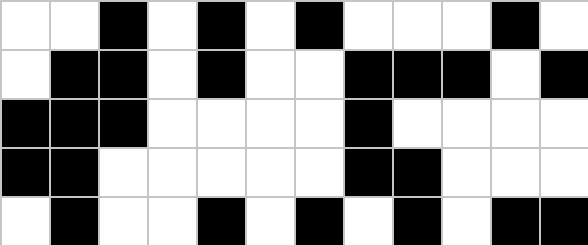[["white", "white", "black", "white", "black", "white", "black", "white", "white", "white", "black", "white"], ["white", "black", "black", "white", "black", "white", "white", "black", "black", "black", "white", "black"], ["black", "black", "black", "white", "white", "white", "white", "black", "white", "white", "white", "white"], ["black", "black", "white", "white", "white", "white", "white", "black", "black", "white", "white", "white"], ["white", "black", "white", "white", "black", "white", "black", "white", "black", "white", "black", "black"]]